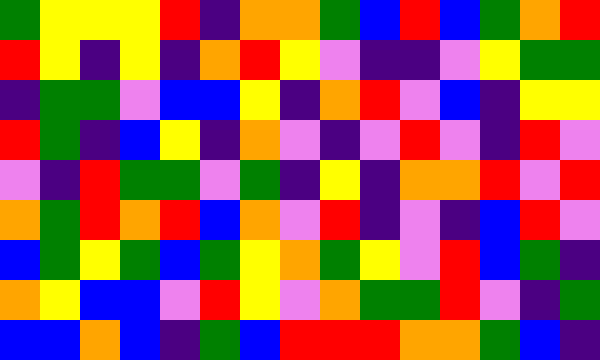[["green", "yellow", "yellow", "yellow", "red", "indigo", "orange", "orange", "green", "blue", "red", "blue", "green", "orange", "red"], ["red", "yellow", "indigo", "yellow", "indigo", "orange", "red", "yellow", "violet", "indigo", "indigo", "violet", "yellow", "green", "green"], ["indigo", "green", "green", "violet", "blue", "blue", "yellow", "indigo", "orange", "red", "violet", "blue", "indigo", "yellow", "yellow"], ["red", "green", "indigo", "blue", "yellow", "indigo", "orange", "violet", "indigo", "violet", "red", "violet", "indigo", "red", "violet"], ["violet", "indigo", "red", "green", "green", "violet", "green", "indigo", "yellow", "indigo", "orange", "orange", "red", "violet", "red"], ["orange", "green", "red", "orange", "red", "blue", "orange", "violet", "red", "indigo", "violet", "indigo", "blue", "red", "violet"], ["blue", "green", "yellow", "green", "blue", "green", "yellow", "orange", "green", "yellow", "violet", "red", "blue", "green", "indigo"], ["orange", "yellow", "blue", "blue", "violet", "red", "yellow", "violet", "orange", "green", "green", "red", "violet", "indigo", "green"], ["blue", "blue", "orange", "blue", "indigo", "green", "blue", "red", "red", "red", "orange", "orange", "green", "blue", "indigo"]]